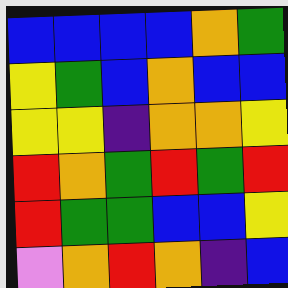[["blue", "blue", "blue", "blue", "orange", "green"], ["yellow", "green", "blue", "orange", "blue", "blue"], ["yellow", "yellow", "indigo", "orange", "orange", "yellow"], ["red", "orange", "green", "red", "green", "red"], ["red", "green", "green", "blue", "blue", "yellow"], ["violet", "orange", "red", "orange", "indigo", "blue"]]